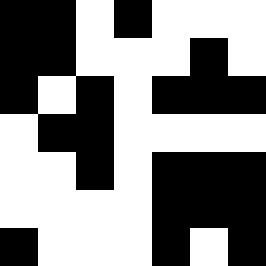[["black", "black", "white", "black", "white", "white", "white"], ["black", "black", "white", "white", "white", "black", "white"], ["black", "white", "black", "white", "black", "black", "black"], ["white", "black", "black", "white", "white", "white", "white"], ["white", "white", "black", "white", "black", "black", "black"], ["white", "white", "white", "white", "black", "black", "black"], ["black", "white", "white", "white", "black", "white", "black"]]